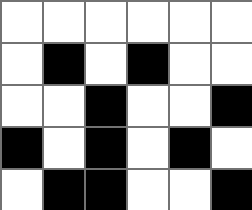[["white", "white", "white", "white", "white", "white"], ["white", "black", "white", "black", "white", "white"], ["white", "white", "black", "white", "white", "black"], ["black", "white", "black", "white", "black", "white"], ["white", "black", "black", "white", "white", "black"]]